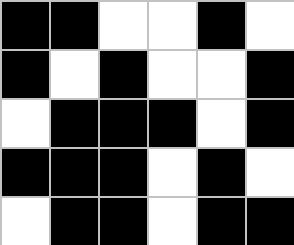[["black", "black", "white", "white", "black", "white"], ["black", "white", "black", "white", "white", "black"], ["white", "black", "black", "black", "white", "black"], ["black", "black", "black", "white", "black", "white"], ["white", "black", "black", "white", "black", "black"]]